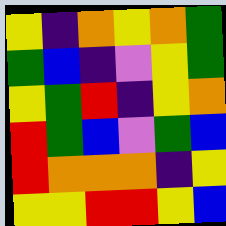[["yellow", "indigo", "orange", "yellow", "orange", "green"], ["green", "blue", "indigo", "violet", "yellow", "green"], ["yellow", "green", "red", "indigo", "yellow", "orange"], ["red", "green", "blue", "violet", "green", "blue"], ["red", "orange", "orange", "orange", "indigo", "yellow"], ["yellow", "yellow", "red", "red", "yellow", "blue"]]